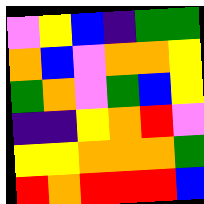[["violet", "yellow", "blue", "indigo", "green", "green"], ["orange", "blue", "violet", "orange", "orange", "yellow"], ["green", "orange", "violet", "green", "blue", "yellow"], ["indigo", "indigo", "yellow", "orange", "red", "violet"], ["yellow", "yellow", "orange", "orange", "orange", "green"], ["red", "orange", "red", "red", "red", "blue"]]